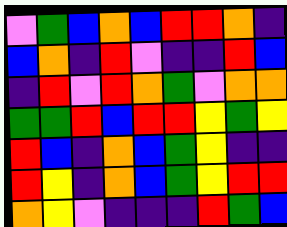[["violet", "green", "blue", "orange", "blue", "red", "red", "orange", "indigo"], ["blue", "orange", "indigo", "red", "violet", "indigo", "indigo", "red", "blue"], ["indigo", "red", "violet", "red", "orange", "green", "violet", "orange", "orange"], ["green", "green", "red", "blue", "red", "red", "yellow", "green", "yellow"], ["red", "blue", "indigo", "orange", "blue", "green", "yellow", "indigo", "indigo"], ["red", "yellow", "indigo", "orange", "blue", "green", "yellow", "red", "red"], ["orange", "yellow", "violet", "indigo", "indigo", "indigo", "red", "green", "blue"]]